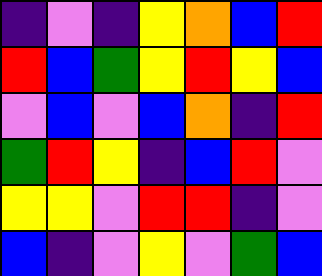[["indigo", "violet", "indigo", "yellow", "orange", "blue", "red"], ["red", "blue", "green", "yellow", "red", "yellow", "blue"], ["violet", "blue", "violet", "blue", "orange", "indigo", "red"], ["green", "red", "yellow", "indigo", "blue", "red", "violet"], ["yellow", "yellow", "violet", "red", "red", "indigo", "violet"], ["blue", "indigo", "violet", "yellow", "violet", "green", "blue"]]